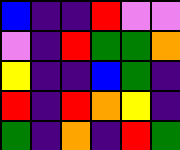[["blue", "indigo", "indigo", "red", "violet", "violet"], ["violet", "indigo", "red", "green", "green", "orange"], ["yellow", "indigo", "indigo", "blue", "green", "indigo"], ["red", "indigo", "red", "orange", "yellow", "indigo"], ["green", "indigo", "orange", "indigo", "red", "green"]]